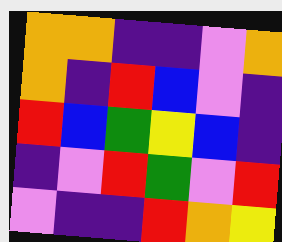[["orange", "orange", "indigo", "indigo", "violet", "orange"], ["orange", "indigo", "red", "blue", "violet", "indigo"], ["red", "blue", "green", "yellow", "blue", "indigo"], ["indigo", "violet", "red", "green", "violet", "red"], ["violet", "indigo", "indigo", "red", "orange", "yellow"]]